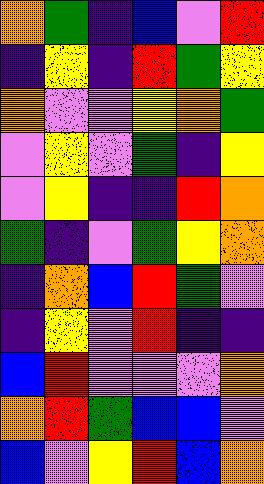[["orange", "green", "indigo", "blue", "violet", "red"], ["indigo", "yellow", "indigo", "red", "green", "yellow"], ["orange", "violet", "violet", "yellow", "orange", "green"], ["violet", "yellow", "violet", "green", "indigo", "yellow"], ["violet", "yellow", "indigo", "indigo", "red", "orange"], ["green", "indigo", "violet", "green", "yellow", "orange"], ["indigo", "orange", "blue", "red", "green", "violet"], ["indigo", "yellow", "violet", "red", "indigo", "indigo"], ["blue", "red", "violet", "violet", "violet", "orange"], ["orange", "red", "green", "blue", "blue", "violet"], ["blue", "violet", "yellow", "red", "blue", "orange"]]